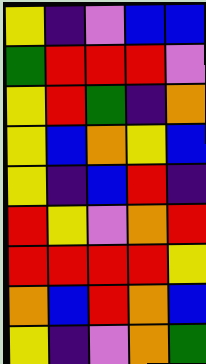[["yellow", "indigo", "violet", "blue", "blue"], ["green", "red", "red", "red", "violet"], ["yellow", "red", "green", "indigo", "orange"], ["yellow", "blue", "orange", "yellow", "blue"], ["yellow", "indigo", "blue", "red", "indigo"], ["red", "yellow", "violet", "orange", "red"], ["red", "red", "red", "red", "yellow"], ["orange", "blue", "red", "orange", "blue"], ["yellow", "indigo", "violet", "orange", "green"]]